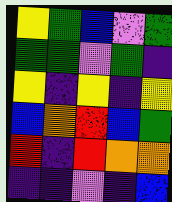[["yellow", "green", "blue", "violet", "green"], ["green", "green", "violet", "green", "indigo"], ["yellow", "indigo", "yellow", "indigo", "yellow"], ["blue", "orange", "red", "blue", "green"], ["red", "indigo", "red", "orange", "orange"], ["indigo", "indigo", "violet", "indigo", "blue"]]